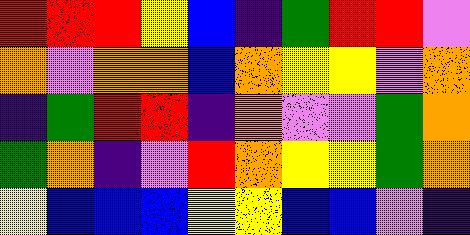[["red", "red", "red", "yellow", "blue", "indigo", "green", "red", "red", "violet"], ["orange", "violet", "orange", "orange", "blue", "orange", "yellow", "yellow", "violet", "orange"], ["indigo", "green", "red", "red", "indigo", "orange", "violet", "violet", "green", "orange"], ["green", "orange", "indigo", "violet", "red", "orange", "yellow", "yellow", "green", "orange"], ["yellow", "blue", "blue", "blue", "yellow", "yellow", "blue", "blue", "violet", "indigo"]]